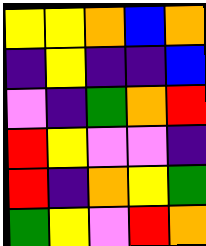[["yellow", "yellow", "orange", "blue", "orange"], ["indigo", "yellow", "indigo", "indigo", "blue"], ["violet", "indigo", "green", "orange", "red"], ["red", "yellow", "violet", "violet", "indigo"], ["red", "indigo", "orange", "yellow", "green"], ["green", "yellow", "violet", "red", "orange"]]